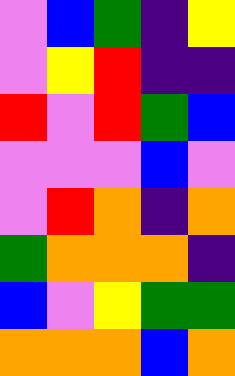[["violet", "blue", "green", "indigo", "yellow"], ["violet", "yellow", "red", "indigo", "indigo"], ["red", "violet", "red", "green", "blue"], ["violet", "violet", "violet", "blue", "violet"], ["violet", "red", "orange", "indigo", "orange"], ["green", "orange", "orange", "orange", "indigo"], ["blue", "violet", "yellow", "green", "green"], ["orange", "orange", "orange", "blue", "orange"]]